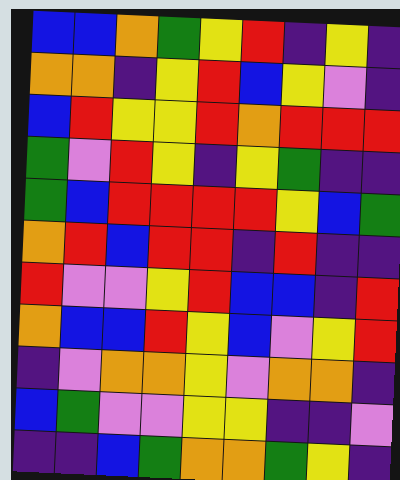[["blue", "blue", "orange", "green", "yellow", "red", "indigo", "yellow", "indigo"], ["orange", "orange", "indigo", "yellow", "red", "blue", "yellow", "violet", "indigo"], ["blue", "red", "yellow", "yellow", "red", "orange", "red", "red", "red"], ["green", "violet", "red", "yellow", "indigo", "yellow", "green", "indigo", "indigo"], ["green", "blue", "red", "red", "red", "red", "yellow", "blue", "green"], ["orange", "red", "blue", "red", "red", "indigo", "red", "indigo", "indigo"], ["red", "violet", "violet", "yellow", "red", "blue", "blue", "indigo", "red"], ["orange", "blue", "blue", "red", "yellow", "blue", "violet", "yellow", "red"], ["indigo", "violet", "orange", "orange", "yellow", "violet", "orange", "orange", "indigo"], ["blue", "green", "violet", "violet", "yellow", "yellow", "indigo", "indigo", "violet"], ["indigo", "indigo", "blue", "green", "orange", "orange", "green", "yellow", "indigo"]]